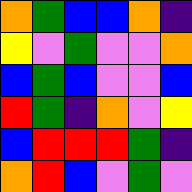[["orange", "green", "blue", "blue", "orange", "indigo"], ["yellow", "violet", "green", "violet", "violet", "orange"], ["blue", "green", "blue", "violet", "violet", "blue"], ["red", "green", "indigo", "orange", "violet", "yellow"], ["blue", "red", "red", "red", "green", "indigo"], ["orange", "red", "blue", "violet", "green", "violet"]]